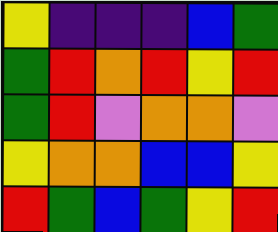[["yellow", "indigo", "indigo", "indigo", "blue", "green"], ["green", "red", "orange", "red", "yellow", "red"], ["green", "red", "violet", "orange", "orange", "violet"], ["yellow", "orange", "orange", "blue", "blue", "yellow"], ["red", "green", "blue", "green", "yellow", "red"]]